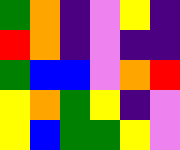[["green", "orange", "indigo", "violet", "yellow", "indigo"], ["red", "orange", "indigo", "violet", "indigo", "indigo"], ["green", "blue", "blue", "violet", "orange", "red"], ["yellow", "orange", "green", "yellow", "indigo", "violet"], ["yellow", "blue", "green", "green", "yellow", "violet"]]